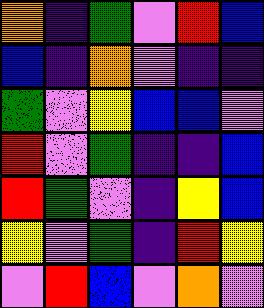[["orange", "indigo", "green", "violet", "red", "blue"], ["blue", "indigo", "orange", "violet", "indigo", "indigo"], ["green", "violet", "yellow", "blue", "blue", "violet"], ["red", "violet", "green", "indigo", "indigo", "blue"], ["red", "green", "violet", "indigo", "yellow", "blue"], ["yellow", "violet", "green", "indigo", "red", "yellow"], ["violet", "red", "blue", "violet", "orange", "violet"]]